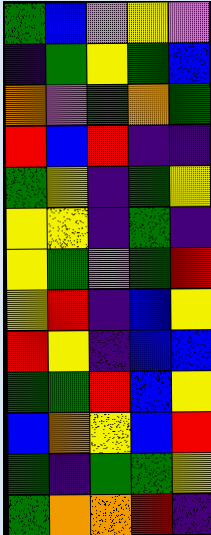[["green", "blue", "violet", "yellow", "violet"], ["indigo", "green", "yellow", "green", "blue"], ["orange", "violet", "green", "orange", "green"], ["red", "blue", "red", "indigo", "indigo"], ["green", "yellow", "indigo", "green", "yellow"], ["yellow", "yellow", "indigo", "green", "indigo"], ["yellow", "green", "violet", "green", "red"], ["yellow", "red", "indigo", "blue", "yellow"], ["red", "yellow", "indigo", "blue", "blue"], ["green", "green", "red", "blue", "yellow"], ["blue", "orange", "yellow", "blue", "red"], ["green", "indigo", "green", "green", "yellow"], ["green", "orange", "orange", "red", "indigo"]]